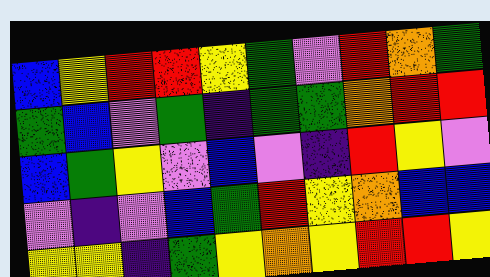[["blue", "yellow", "red", "red", "yellow", "green", "violet", "red", "orange", "green"], ["green", "blue", "violet", "green", "indigo", "green", "green", "orange", "red", "red"], ["blue", "green", "yellow", "violet", "blue", "violet", "indigo", "red", "yellow", "violet"], ["violet", "indigo", "violet", "blue", "green", "red", "yellow", "orange", "blue", "blue"], ["yellow", "yellow", "indigo", "green", "yellow", "orange", "yellow", "red", "red", "yellow"]]